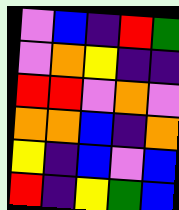[["violet", "blue", "indigo", "red", "green"], ["violet", "orange", "yellow", "indigo", "indigo"], ["red", "red", "violet", "orange", "violet"], ["orange", "orange", "blue", "indigo", "orange"], ["yellow", "indigo", "blue", "violet", "blue"], ["red", "indigo", "yellow", "green", "blue"]]